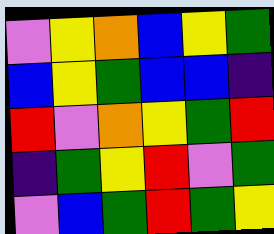[["violet", "yellow", "orange", "blue", "yellow", "green"], ["blue", "yellow", "green", "blue", "blue", "indigo"], ["red", "violet", "orange", "yellow", "green", "red"], ["indigo", "green", "yellow", "red", "violet", "green"], ["violet", "blue", "green", "red", "green", "yellow"]]